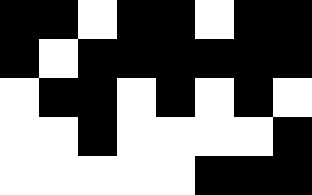[["black", "black", "white", "black", "black", "white", "black", "black"], ["black", "white", "black", "black", "black", "black", "black", "black"], ["white", "black", "black", "white", "black", "white", "black", "white"], ["white", "white", "black", "white", "white", "white", "white", "black"], ["white", "white", "white", "white", "white", "black", "black", "black"]]